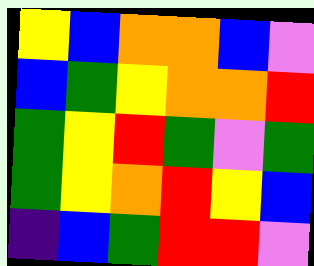[["yellow", "blue", "orange", "orange", "blue", "violet"], ["blue", "green", "yellow", "orange", "orange", "red"], ["green", "yellow", "red", "green", "violet", "green"], ["green", "yellow", "orange", "red", "yellow", "blue"], ["indigo", "blue", "green", "red", "red", "violet"]]